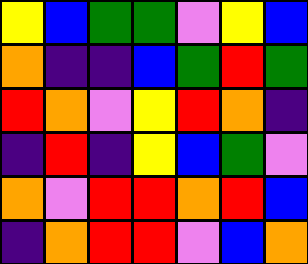[["yellow", "blue", "green", "green", "violet", "yellow", "blue"], ["orange", "indigo", "indigo", "blue", "green", "red", "green"], ["red", "orange", "violet", "yellow", "red", "orange", "indigo"], ["indigo", "red", "indigo", "yellow", "blue", "green", "violet"], ["orange", "violet", "red", "red", "orange", "red", "blue"], ["indigo", "orange", "red", "red", "violet", "blue", "orange"]]